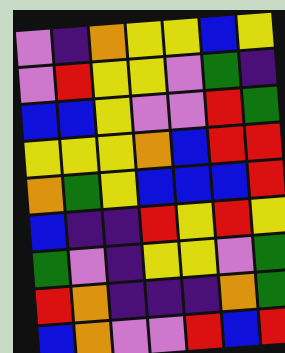[["violet", "indigo", "orange", "yellow", "yellow", "blue", "yellow"], ["violet", "red", "yellow", "yellow", "violet", "green", "indigo"], ["blue", "blue", "yellow", "violet", "violet", "red", "green"], ["yellow", "yellow", "yellow", "orange", "blue", "red", "red"], ["orange", "green", "yellow", "blue", "blue", "blue", "red"], ["blue", "indigo", "indigo", "red", "yellow", "red", "yellow"], ["green", "violet", "indigo", "yellow", "yellow", "violet", "green"], ["red", "orange", "indigo", "indigo", "indigo", "orange", "green"], ["blue", "orange", "violet", "violet", "red", "blue", "red"]]